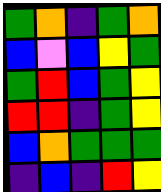[["green", "orange", "indigo", "green", "orange"], ["blue", "violet", "blue", "yellow", "green"], ["green", "red", "blue", "green", "yellow"], ["red", "red", "indigo", "green", "yellow"], ["blue", "orange", "green", "green", "green"], ["indigo", "blue", "indigo", "red", "yellow"]]